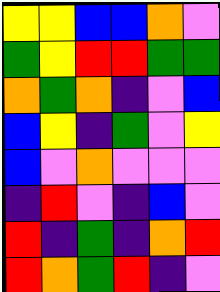[["yellow", "yellow", "blue", "blue", "orange", "violet"], ["green", "yellow", "red", "red", "green", "green"], ["orange", "green", "orange", "indigo", "violet", "blue"], ["blue", "yellow", "indigo", "green", "violet", "yellow"], ["blue", "violet", "orange", "violet", "violet", "violet"], ["indigo", "red", "violet", "indigo", "blue", "violet"], ["red", "indigo", "green", "indigo", "orange", "red"], ["red", "orange", "green", "red", "indigo", "violet"]]